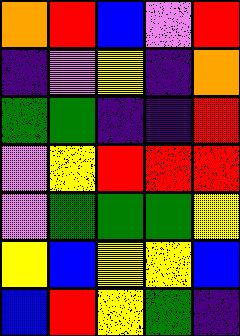[["orange", "red", "blue", "violet", "red"], ["indigo", "violet", "yellow", "indigo", "orange"], ["green", "green", "indigo", "indigo", "red"], ["violet", "yellow", "red", "red", "red"], ["violet", "green", "green", "green", "yellow"], ["yellow", "blue", "yellow", "yellow", "blue"], ["blue", "red", "yellow", "green", "indigo"]]